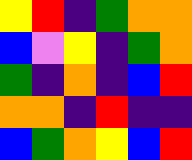[["yellow", "red", "indigo", "green", "orange", "orange"], ["blue", "violet", "yellow", "indigo", "green", "orange"], ["green", "indigo", "orange", "indigo", "blue", "red"], ["orange", "orange", "indigo", "red", "indigo", "indigo"], ["blue", "green", "orange", "yellow", "blue", "red"]]